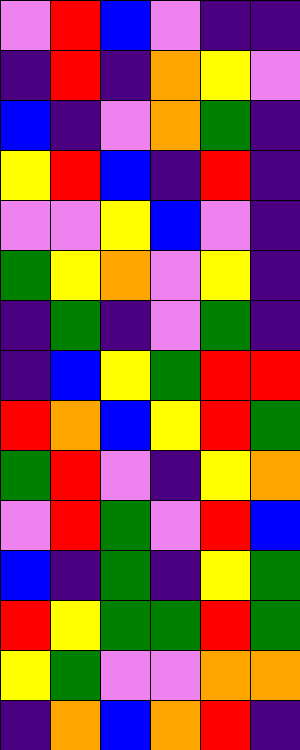[["violet", "red", "blue", "violet", "indigo", "indigo"], ["indigo", "red", "indigo", "orange", "yellow", "violet"], ["blue", "indigo", "violet", "orange", "green", "indigo"], ["yellow", "red", "blue", "indigo", "red", "indigo"], ["violet", "violet", "yellow", "blue", "violet", "indigo"], ["green", "yellow", "orange", "violet", "yellow", "indigo"], ["indigo", "green", "indigo", "violet", "green", "indigo"], ["indigo", "blue", "yellow", "green", "red", "red"], ["red", "orange", "blue", "yellow", "red", "green"], ["green", "red", "violet", "indigo", "yellow", "orange"], ["violet", "red", "green", "violet", "red", "blue"], ["blue", "indigo", "green", "indigo", "yellow", "green"], ["red", "yellow", "green", "green", "red", "green"], ["yellow", "green", "violet", "violet", "orange", "orange"], ["indigo", "orange", "blue", "orange", "red", "indigo"]]